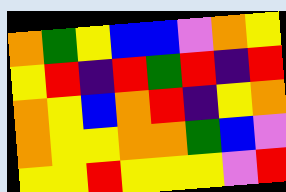[["orange", "green", "yellow", "blue", "blue", "violet", "orange", "yellow"], ["yellow", "red", "indigo", "red", "green", "red", "indigo", "red"], ["orange", "yellow", "blue", "orange", "red", "indigo", "yellow", "orange"], ["orange", "yellow", "yellow", "orange", "orange", "green", "blue", "violet"], ["yellow", "yellow", "red", "yellow", "yellow", "yellow", "violet", "red"]]